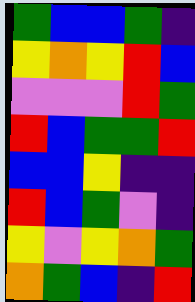[["green", "blue", "blue", "green", "indigo"], ["yellow", "orange", "yellow", "red", "blue"], ["violet", "violet", "violet", "red", "green"], ["red", "blue", "green", "green", "red"], ["blue", "blue", "yellow", "indigo", "indigo"], ["red", "blue", "green", "violet", "indigo"], ["yellow", "violet", "yellow", "orange", "green"], ["orange", "green", "blue", "indigo", "red"]]